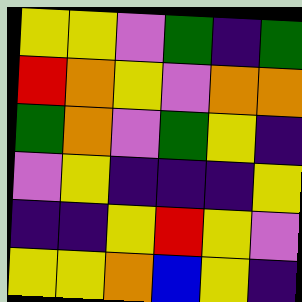[["yellow", "yellow", "violet", "green", "indigo", "green"], ["red", "orange", "yellow", "violet", "orange", "orange"], ["green", "orange", "violet", "green", "yellow", "indigo"], ["violet", "yellow", "indigo", "indigo", "indigo", "yellow"], ["indigo", "indigo", "yellow", "red", "yellow", "violet"], ["yellow", "yellow", "orange", "blue", "yellow", "indigo"]]